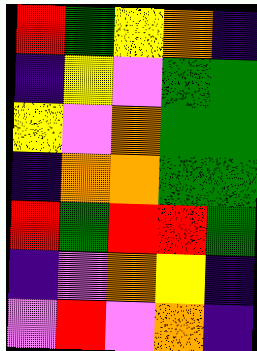[["red", "green", "yellow", "orange", "indigo"], ["indigo", "yellow", "violet", "green", "green"], ["yellow", "violet", "orange", "green", "green"], ["indigo", "orange", "orange", "green", "green"], ["red", "green", "red", "red", "green"], ["indigo", "violet", "orange", "yellow", "indigo"], ["violet", "red", "violet", "orange", "indigo"]]